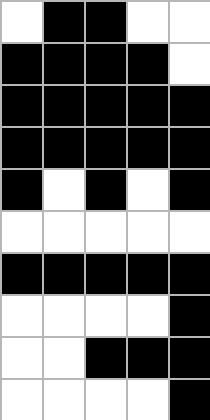[["white", "black", "black", "white", "white"], ["black", "black", "black", "black", "white"], ["black", "black", "black", "black", "black"], ["black", "black", "black", "black", "black"], ["black", "white", "black", "white", "black"], ["white", "white", "white", "white", "white"], ["black", "black", "black", "black", "black"], ["white", "white", "white", "white", "black"], ["white", "white", "black", "black", "black"], ["white", "white", "white", "white", "black"]]